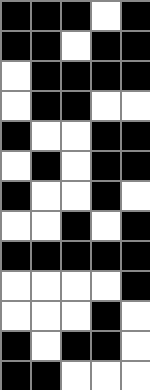[["black", "black", "black", "white", "black"], ["black", "black", "white", "black", "black"], ["white", "black", "black", "black", "black"], ["white", "black", "black", "white", "white"], ["black", "white", "white", "black", "black"], ["white", "black", "white", "black", "black"], ["black", "white", "white", "black", "white"], ["white", "white", "black", "white", "black"], ["black", "black", "black", "black", "black"], ["white", "white", "white", "white", "black"], ["white", "white", "white", "black", "white"], ["black", "white", "black", "black", "white"], ["black", "black", "white", "white", "white"]]